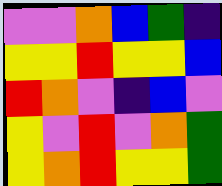[["violet", "violet", "orange", "blue", "green", "indigo"], ["yellow", "yellow", "red", "yellow", "yellow", "blue"], ["red", "orange", "violet", "indigo", "blue", "violet"], ["yellow", "violet", "red", "violet", "orange", "green"], ["yellow", "orange", "red", "yellow", "yellow", "green"]]